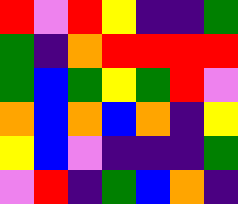[["red", "violet", "red", "yellow", "indigo", "indigo", "green"], ["green", "indigo", "orange", "red", "red", "red", "red"], ["green", "blue", "green", "yellow", "green", "red", "violet"], ["orange", "blue", "orange", "blue", "orange", "indigo", "yellow"], ["yellow", "blue", "violet", "indigo", "indigo", "indigo", "green"], ["violet", "red", "indigo", "green", "blue", "orange", "indigo"]]